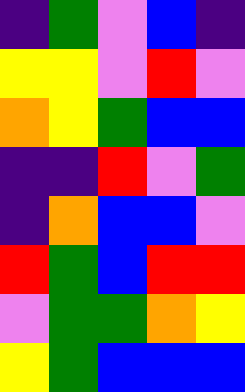[["indigo", "green", "violet", "blue", "indigo"], ["yellow", "yellow", "violet", "red", "violet"], ["orange", "yellow", "green", "blue", "blue"], ["indigo", "indigo", "red", "violet", "green"], ["indigo", "orange", "blue", "blue", "violet"], ["red", "green", "blue", "red", "red"], ["violet", "green", "green", "orange", "yellow"], ["yellow", "green", "blue", "blue", "blue"]]